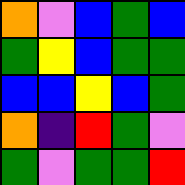[["orange", "violet", "blue", "green", "blue"], ["green", "yellow", "blue", "green", "green"], ["blue", "blue", "yellow", "blue", "green"], ["orange", "indigo", "red", "green", "violet"], ["green", "violet", "green", "green", "red"]]